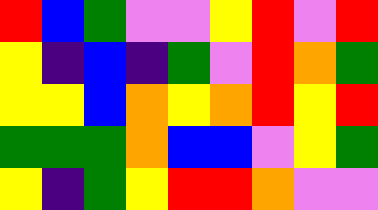[["red", "blue", "green", "violet", "violet", "yellow", "red", "violet", "red"], ["yellow", "indigo", "blue", "indigo", "green", "violet", "red", "orange", "green"], ["yellow", "yellow", "blue", "orange", "yellow", "orange", "red", "yellow", "red"], ["green", "green", "green", "orange", "blue", "blue", "violet", "yellow", "green"], ["yellow", "indigo", "green", "yellow", "red", "red", "orange", "violet", "violet"]]